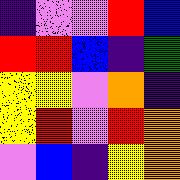[["indigo", "violet", "violet", "red", "blue"], ["red", "red", "blue", "indigo", "green"], ["yellow", "yellow", "violet", "orange", "indigo"], ["yellow", "red", "violet", "red", "orange"], ["violet", "blue", "indigo", "yellow", "orange"]]